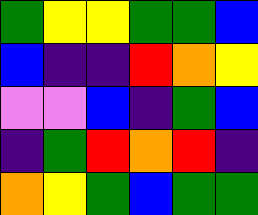[["green", "yellow", "yellow", "green", "green", "blue"], ["blue", "indigo", "indigo", "red", "orange", "yellow"], ["violet", "violet", "blue", "indigo", "green", "blue"], ["indigo", "green", "red", "orange", "red", "indigo"], ["orange", "yellow", "green", "blue", "green", "green"]]